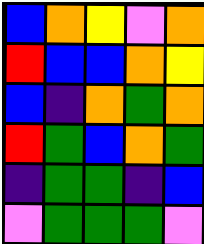[["blue", "orange", "yellow", "violet", "orange"], ["red", "blue", "blue", "orange", "yellow"], ["blue", "indigo", "orange", "green", "orange"], ["red", "green", "blue", "orange", "green"], ["indigo", "green", "green", "indigo", "blue"], ["violet", "green", "green", "green", "violet"]]